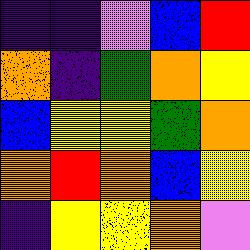[["indigo", "indigo", "violet", "blue", "red"], ["orange", "indigo", "green", "orange", "yellow"], ["blue", "yellow", "yellow", "green", "orange"], ["orange", "red", "orange", "blue", "yellow"], ["indigo", "yellow", "yellow", "orange", "violet"]]